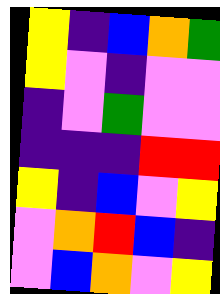[["yellow", "indigo", "blue", "orange", "green"], ["yellow", "violet", "indigo", "violet", "violet"], ["indigo", "violet", "green", "violet", "violet"], ["indigo", "indigo", "indigo", "red", "red"], ["yellow", "indigo", "blue", "violet", "yellow"], ["violet", "orange", "red", "blue", "indigo"], ["violet", "blue", "orange", "violet", "yellow"]]